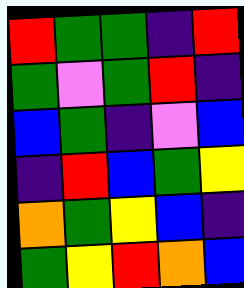[["red", "green", "green", "indigo", "red"], ["green", "violet", "green", "red", "indigo"], ["blue", "green", "indigo", "violet", "blue"], ["indigo", "red", "blue", "green", "yellow"], ["orange", "green", "yellow", "blue", "indigo"], ["green", "yellow", "red", "orange", "blue"]]